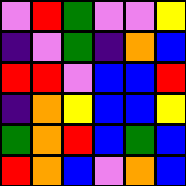[["violet", "red", "green", "violet", "violet", "yellow"], ["indigo", "violet", "green", "indigo", "orange", "blue"], ["red", "red", "violet", "blue", "blue", "red"], ["indigo", "orange", "yellow", "blue", "blue", "yellow"], ["green", "orange", "red", "blue", "green", "blue"], ["red", "orange", "blue", "violet", "orange", "blue"]]